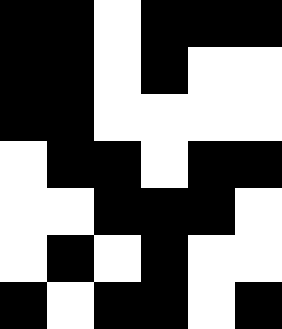[["black", "black", "white", "black", "black", "black"], ["black", "black", "white", "black", "white", "white"], ["black", "black", "white", "white", "white", "white"], ["white", "black", "black", "white", "black", "black"], ["white", "white", "black", "black", "black", "white"], ["white", "black", "white", "black", "white", "white"], ["black", "white", "black", "black", "white", "black"]]